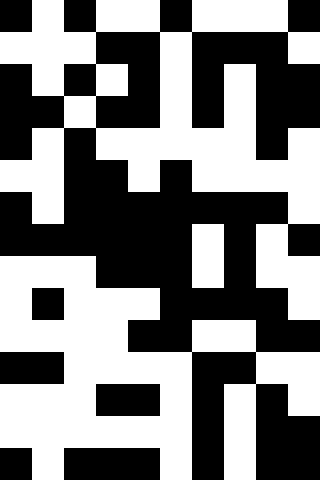[["black", "white", "black", "white", "white", "black", "white", "white", "white", "black"], ["white", "white", "white", "black", "black", "white", "black", "black", "black", "white"], ["black", "white", "black", "white", "black", "white", "black", "white", "black", "black"], ["black", "black", "white", "black", "black", "white", "black", "white", "black", "black"], ["black", "white", "black", "white", "white", "white", "white", "white", "black", "white"], ["white", "white", "black", "black", "white", "black", "white", "white", "white", "white"], ["black", "white", "black", "black", "black", "black", "black", "black", "black", "white"], ["black", "black", "black", "black", "black", "black", "white", "black", "white", "black"], ["white", "white", "white", "black", "black", "black", "white", "black", "white", "white"], ["white", "black", "white", "white", "white", "black", "black", "black", "black", "white"], ["white", "white", "white", "white", "black", "black", "white", "white", "black", "black"], ["black", "black", "white", "white", "white", "white", "black", "black", "white", "white"], ["white", "white", "white", "black", "black", "white", "black", "white", "black", "white"], ["white", "white", "white", "white", "white", "white", "black", "white", "black", "black"], ["black", "white", "black", "black", "black", "white", "black", "white", "black", "black"]]